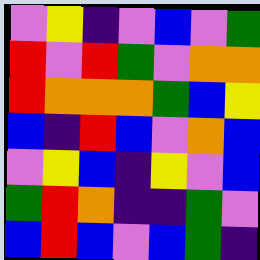[["violet", "yellow", "indigo", "violet", "blue", "violet", "green"], ["red", "violet", "red", "green", "violet", "orange", "orange"], ["red", "orange", "orange", "orange", "green", "blue", "yellow"], ["blue", "indigo", "red", "blue", "violet", "orange", "blue"], ["violet", "yellow", "blue", "indigo", "yellow", "violet", "blue"], ["green", "red", "orange", "indigo", "indigo", "green", "violet"], ["blue", "red", "blue", "violet", "blue", "green", "indigo"]]